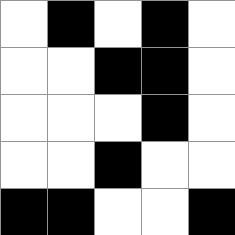[["white", "black", "white", "black", "white"], ["white", "white", "black", "black", "white"], ["white", "white", "white", "black", "white"], ["white", "white", "black", "white", "white"], ["black", "black", "white", "white", "black"]]